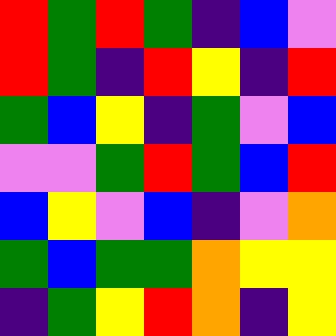[["red", "green", "red", "green", "indigo", "blue", "violet"], ["red", "green", "indigo", "red", "yellow", "indigo", "red"], ["green", "blue", "yellow", "indigo", "green", "violet", "blue"], ["violet", "violet", "green", "red", "green", "blue", "red"], ["blue", "yellow", "violet", "blue", "indigo", "violet", "orange"], ["green", "blue", "green", "green", "orange", "yellow", "yellow"], ["indigo", "green", "yellow", "red", "orange", "indigo", "yellow"]]